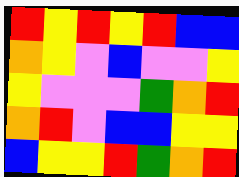[["red", "yellow", "red", "yellow", "red", "blue", "blue"], ["orange", "yellow", "violet", "blue", "violet", "violet", "yellow"], ["yellow", "violet", "violet", "violet", "green", "orange", "red"], ["orange", "red", "violet", "blue", "blue", "yellow", "yellow"], ["blue", "yellow", "yellow", "red", "green", "orange", "red"]]